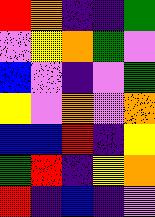[["red", "orange", "indigo", "indigo", "green"], ["violet", "yellow", "orange", "green", "violet"], ["blue", "violet", "indigo", "violet", "green"], ["yellow", "violet", "orange", "violet", "orange"], ["blue", "blue", "red", "indigo", "yellow"], ["green", "red", "indigo", "yellow", "orange"], ["red", "indigo", "blue", "indigo", "violet"]]